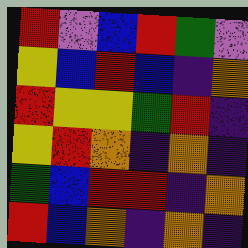[["red", "violet", "blue", "red", "green", "violet"], ["yellow", "blue", "red", "blue", "indigo", "orange"], ["red", "yellow", "yellow", "green", "red", "indigo"], ["yellow", "red", "orange", "indigo", "orange", "indigo"], ["green", "blue", "red", "red", "indigo", "orange"], ["red", "blue", "orange", "indigo", "orange", "indigo"]]